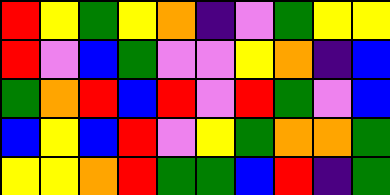[["red", "yellow", "green", "yellow", "orange", "indigo", "violet", "green", "yellow", "yellow"], ["red", "violet", "blue", "green", "violet", "violet", "yellow", "orange", "indigo", "blue"], ["green", "orange", "red", "blue", "red", "violet", "red", "green", "violet", "blue"], ["blue", "yellow", "blue", "red", "violet", "yellow", "green", "orange", "orange", "green"], ["yellow", "yellow", "orange", "red", "green", "green", "blue", "red", "indigo", "green"]]